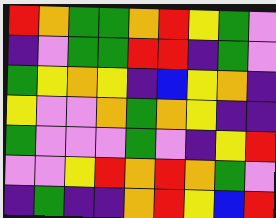[["red", "orange", "green", "green", "orange", "red", "yellow", "green", "violet"], ["indigo", "violet", "green", "green", "red", "red", "indigo", "green", "violet"], ["green", "yellow", "orange", "yellow", "indigo", "blue", "yellow", "orange", "indigo"], ["yellow", "violet", "violet", "orange", "green", "orange", "yellow", "indigo", "indigo"], ["green", "violet", "violet", "violet", "green", "violet", "indigo", "yellow", "red"], ["violet", "violet", "yellow", "red", "orange", "red", "orange", "green", "violet"], ["indigo", "green", "indigo", "indigo", "orange", "red", "yellow", "blue", "red"]]